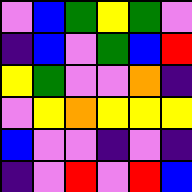[["violet", "blue", "green", "yellow", "green", "violet"], ["indigo", "blue", "violet", "green", "blue", "red"], ["yellow", "green", "violet", "violet", "orange", "indigo"], ["violet", "yellow", "orange", "yellow", "yellow", "yellow"], ["blue", "violet", "violet", "indigo", "violet", "indigo"], ["indigo", "violet", "red", "violet", "red", "blue"]]